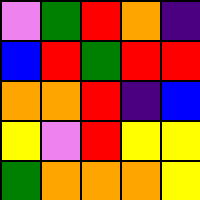[["violet", "green", "red", "orange", "indigo"], ["blue", "red", "green", "red", "red"], ["orange", "orange", "red", "indigo", "blue"], ["yellow", "violet", "red", "yellow", "yellow"], ["green", "orange", "orange", "orange", "yellow"]]